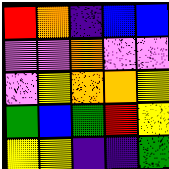[["red", "orange", "indigo", "blue", "blue"], ["violet", "violet", "orange", "violet", "violet"], ["violet", "yellow", "orange", "orange", "yellow"], ["green", "blue", "green", "red", "yellow"], ["yellow", "yellow", "indigo", "indigo", "green"]]